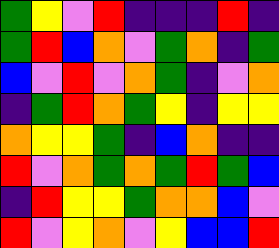[["green", "yellow", "violet", "red", "indigo", "indigo", "indigo", "red", "indigo"], ["green", "red", "blue", "orange", "violet", "green", "orange", "indigo", "green"], ["blue", "violet", "red", "violet", "orange", "green", "indigo", "violet", "orange"], ["indigo", "green", "red", "orange", "green", "yellow", "indigo", "yellow", "yellow"], ["orange", "yellow", "yellow", "green", "indigo", "blue", "orange", "indigo", "indigo"], ["red", "violet", "orange", "green", "orange", "green", "red", "green", "blue"], ["indigo", "red", "yellow", "yellow", "green", "orange", "orange", "blue", "violet"], ["red", "violet", "yellow", "orange", "violet", "yellow", "blue", "blue", "red"]]